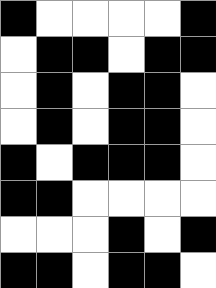[["black", "white", "white", "white", "white", "black"], ["white", "black", "black", "white", "black", "black"], ["white", "black", "white", "black", "black", "white"], ["white", "black", "white", "black", "black", "white"], ["black", "white", "black", "black", "black", "white"], ["black", "black", "white", "white", "white", "white"], ["white", "white", "white", "black", "white", "black"], ["black", "black", "white", "black", "black", "white"]]